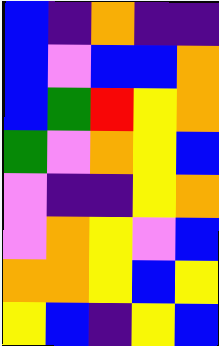[["blue", "indigo", "orange", "indigo", "indigo"], ["blue", "violet", "blue", "blue", "orange"], ["blue", "green", "red", "yellow", "orange"], ["green", "violet", "orange", "yellow", "blue"], ["violet", "indigo", "indigo", "yellow", "orange"], ["violet", "orange", "yellow", "violet", "blue"], ["orange", "orange", "yellow", "blue", "yellow"], ["yellow", "blue", "indigo", "yellow", "blue"]]